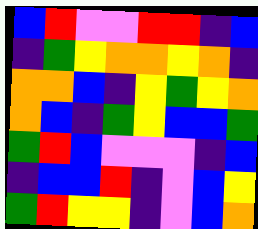[["blue", "red", "violet", "violet", "red", "red", "indigo", "blue"], ["indigo", "green", "yellow", "orange", "orange", "yellow", "orange", "indigo"], ["orange", "orange", "blue", "indigo", "yellow", "green", "yellow", "orange"], ["orange", "blue", "indigo", "green", "yellow", "blue", "blue", "green"], ["green", "red", "blue", "violet", "violet", "violet", "indigo", "blue"], ["indigo", "blue", "blue", "red", "indigo", "violet", "blue", "yellow"], ["green", "red", "yellow", "yellow", "indigo", "violet", "blue", "orange"]]